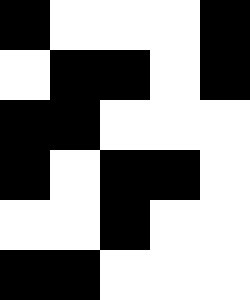[["black", "white", "white", "white", "black"], ["white", "black", "black", "white", "black"], ["black", "black", "white", "white", "white"], ["black", "white", "black", "black", "white"], ["white", "white", "black", "white", "white"], ["black", "black", "white", "white", "white"]]